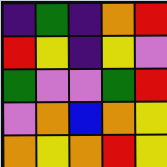[["indigo", "green", "indigo", "orange", "red"], ["red", "yellow", "indigo", "yellow", "violet"], ["green", "violet", "violet", "green", "red"], ["violet", "orange", "blue", "orange", "yellow"], ["orange", "yellow", "orange", "red", "yellow"]]